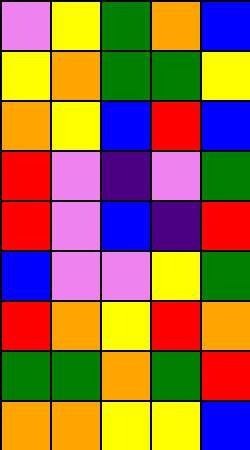[["violet", "yellow", "green", "orange", "blue"], ["yellow", "orange", "green", "green", "yellow"], ["orange", "yellow", "blue", "red", "blue"], ["red", "violet", "indigo", "violet", "green"], ["red", "violet", "blue", "indigo", "red"], ["blue", "violet", "violet", "yellow", "green"], ["red", "orange", "yellow", "red", "orange"], ["green", "green", "orange", "green", "red"], ["orange", "orange", "yellow", "yellow", "blue"]]